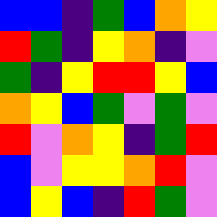[["blue", "blue", "indigo", "green", "blue", "orange", "yellow"], ["red", "green", "indigo", "yellow", "orange", "indigo", "violet"], ["green", "indigo", "yellow", "red", "red", "yellow", "blue"], ["orange", "yellow", "blue", "green", "violet", "green", "violet"], ["red", "violet", "orange", "yellow", "indigo", "green", "red"], ["blue", "violet", "yellow", "yellow", "orange", "red", "violet"], ["blue", "yellow", "blue", "indigo", "red", "green", "violet"]]